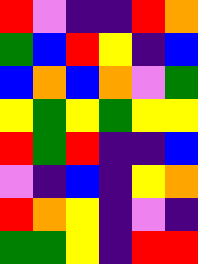[["red", "violet", "indigo", "indigo", "red", "orange"], ["green", "blue", "red", "yellow", "indigo", "blue"], ["blue", "orange", "blue", "orange", "violet", "green"], ["yellow", "green", "yellow", "green", "yellow", "yellow"], ["red", "green", "red", "indigo", "indigo", "blue"], ["violet", "indigo", "blue", "indigo", "yellow", "orange"], ["red", "orange", "yellow", "indigo", "violet", "indigo"], ["green", "green", "yellow", "indigo", "red", "red"]]